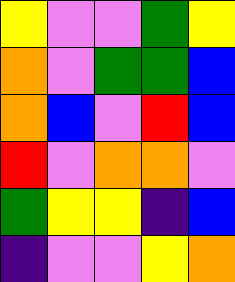[["yellow", "violet", "violet", "green", "yellow"], ["orange", "violet", "green", "green", "blue"], ["orange", "blue", "violet", "red", "blue"], ["red", "violet", "orange", "orange", "violet"], ["green", "yellow", "yellow", "indigo", "blue"], ["indigo", "violet", "violet", "yellow", "orange"]]